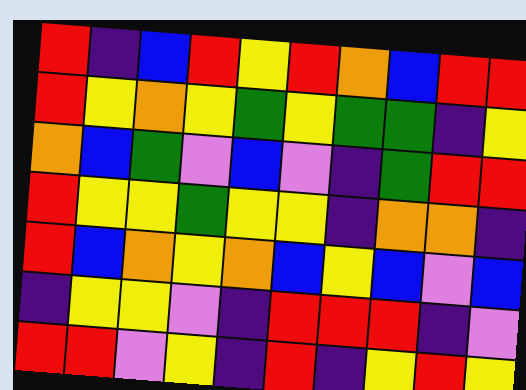[["red", "indigo", "blue", "red", "yellow", "red", "orange", "blue", "red", "red"], ["red", "yellow", "orange", "yellow", "green", "yellow", "green", "green", "indigo", "yellow"], ["orange", "blue", "green", "violet", "blue", "violet", "indigo", "green", "red", "red"], ["red", "yellow", "yellow", "green", "yellow", "yellow", "indigo", "orange", "orange", "indigo"], ["red", "blue", "orange", "yellow", "orange", "blue", "yellow", "blue", "violet", "blue"], ["indigo", "yellow", "yellow", "violet", "indigo", "red", "red", "red", "indigo", "violet"], ["red", "red", "violet", "yellow", "indigo", "red", "indigo", "yellow", "red", "yellow"]]